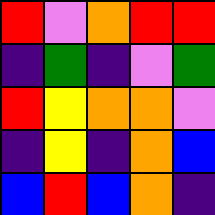[["red", "violet", "orange", "red", "red"], ["indigo", "green", "indigo", "violet", "green"], ["red", "yellow", "orange", "orange", "violet"], ["indigo", "yellow", "indigo", "orange", "blue"], ["blue", "red", "blue", "orange", "indigo"]]